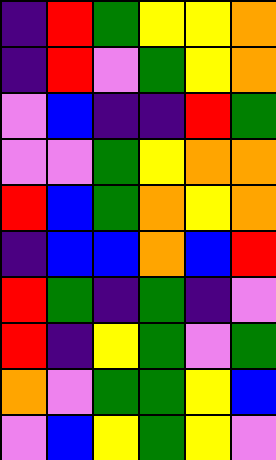[["indigo", "red", "green", "yellow", "yellow", "orange"], ["indigo", "red", "violet", "green", "yellow", "orange"], ["violet", "blue", "indigo", "indigo", "red", "green"], ["violet", "violet", "green", "yellow", "orange", "orange"], ["red", "blue", "green", "orange", "yellow", "orange"], ["indigo", "blue", "blue", "orange", "blue", "red"], ["red", "green", "indigo", "green", "indigo", "violet"], ["red", "indigo", "yellow", "green", "violet", "green"], ["orange", "violet", "green", "green", "yellow", "blue"], ["violet", "blue", "yellow", "green", "yellow", "violet"]]